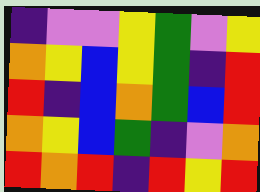[["indigo", "violet", "violet", "yellow", "green", "violet", "yellow"], ["orange", "yellow", "blue", "yellow", "green", "indigo", "red"], ["red", "indigo", "blue", "orange", "green", "blue", "red"], ["orange", "yellow", "blue", "green", "indigo", "violet", "orange"], ["red", "orange", "red", "indigo", "red", "yellow", "red"]]